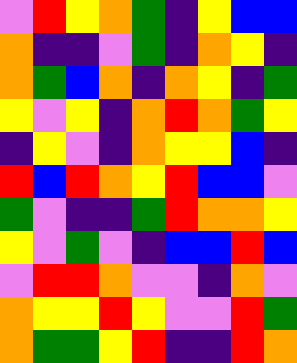[["violet", "red", "yellow", "orange", "green", "indigo", "yellow", "blue", "blue"], ["orange", "indigo", "indigo", "violet", "green", "indigo", "orange", "yellow", "indigo"], ["orange", "green", "blue", "orange", "indigo", "orange", "yellow", "indigo", "green"], ["yellow", "violet", "yellow", "indigo", "orange", "red", "orange", "green", "yellow"], ["indigo", "yellow", "violet", "indigo", "orange", "yellow", "yellow", "blue", "indigo"], ["red", "blue", "red", "orange", "yellow", "red", "blue", "blue", "violet"], ["green", "violet", "indigo", "indigo", "green", "red", "orange", "orange", "yellow"], ["yellow", "violet", "green", "violet", "indigo", "blue", "blue", "red", "blue"], ["violet", "red", "red", "orange", "violet", "violet", "indigo", "orange", "violet"], ["orange", "yellow", "yellow", "red", "yellow", "violet", "violet", "red", "green"], ["orange", "green", "green", "yellow", "red", "indigo", "indigo", "red", "orange"]]